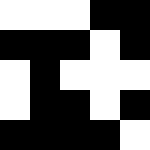[["white", "white", "white", "black", "black"], ["black", "black", "black", "white", "black"], ["white", "black", "white", "white", "white"], ["white", "black", "black", "white", "black"], ["black", "black", "black", "black", "white"]]